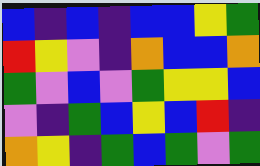[["blue", "indigo", "blue", "indigo", "blue", "blue", "yellow", "green"], ["red", "yellow", "violet", "indigo", "orange", "blue", "blue", "orange"], ["green", "violet", "blue", "violet", "green", "yellow", "yellow", "blue"], ["violet", "indigo", "green", "blue", "yellow", "blue", "red", "indigo"], ["orange", "yellow", "indigo", "green", "blue", "green", "violet", "green"]]